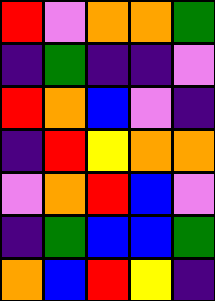[["red", "violet", "orange", "orange", "green"], ["indigo", "green", "indigo", "indigo", "violet"], ["red", "orange", "blue", "violet", "indigo"], ["indigo", "red", "yellow", "orange", "orange"], ["violet", "orange", "red", "blue", "violet"], ["indigo", "green", "blue", "blue", "green"], ["orange", "blue", "red", "yellow", "indigo"]]